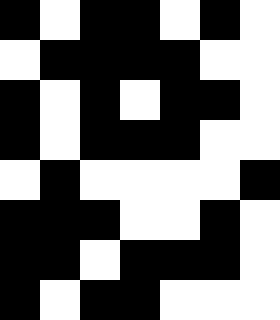[["black", "white", "black", "black", "white", "black", "white"], ["white", "black", "black", "black", "black", "white", "white"], ["black", "white", "black", "white", "black", "black", "white"], ["black", "white", "black", "black", "black", "white", "white"], ["white", "black", "white", "white", "white", "white", "black"], ["black", "black", "black", "white", "white", "black", "white"], ["black", "black", "white", "black", "black", "black", "white"], ["black", "white", "black", "black", "white", "white", "white"]]